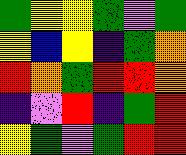[["green", "yellow", "yellow", "green", "violet", "green"], ["yellow", "blue", "yellow", "indigo", "green", "orange"], ["red", "orange", "green", "red", "red", "orange"], ["indigo", "violet", "red", "indigo", "green", "red"], ["yellow", "green", "violet", "green", "red", "red"]]